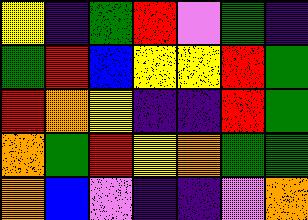[["yellow", "indigo", "green", "red", "violet", "green", "indigo"], ["green", "red", "blue", "yellow", "yellow", "red", "green"], ["red", "orange", "yellow", "indigo", "indigo", "red", "green"], ["orange", "green", "red", "yellow", "orange", "green", "green"], ["orange", "blue", "violet", "indigo", "indigo", "violet", "orange"]]